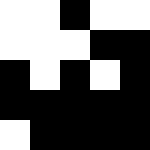[["white", "white", "black", "white", "white"], ["white", "white", "white", "black", "black"], ["black", "white", "black", "white", "black"], ["black", "black", "black", "black", "black"], ["white", "black", "black", "black", "black"]]